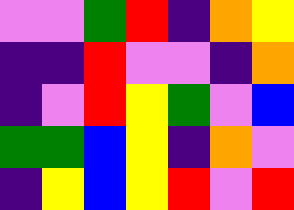[["violet", "violet", "green", "red", "indigo", "orange", "yellow"], ["indigo", "indigo", "red", "violet", "violet", "indigo", "orange"], ["indigo", "violet", "red", "yellow", "green", "violet", "blue"], ["green", "green", "blue", "yellow", "indigo", "orange", "violet"], ["indigo", "yellow", "blue", "yellow", "red", "violet", "red"]]